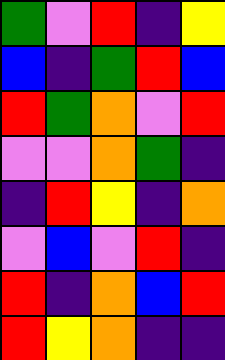[["green", "violet", "red", "indigo", "yellow"], ["blue", "indigo", "green", "red", "blue"], ["red", "green", "orange", "violet", "red"], ["violet", "violet", "orange", "green", "indigo"], ["indigo", "red", "yellow", "indigo", "orange"], ["violet", "blue", "violet", "red", "indigo"], ["red", "indigo", "orange", "blue", "red"], ["red", "yellow", "orange", "indigo", "indigo"]]